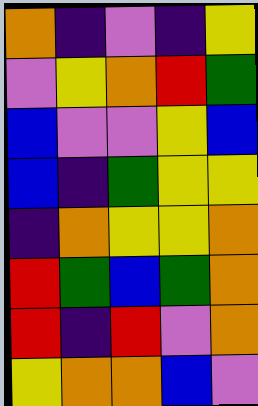[["orange", "indigo", "violet", "indigo", "yellow"], ["violet", "yellow", "orange", "red", "green"], ["blue", "violet", "violet", "yellow", "blue"], ["blue", "indigo", "green", "yellow", "yellow"], ["indigo", "orange", "yellow", "yellow", "orange"], ["red", "green", "blue", "green", "orange"], ["red", "indigo", "red", "violet", "orange"], ["yellow", "orange", "orange", "blue", "violet"]]